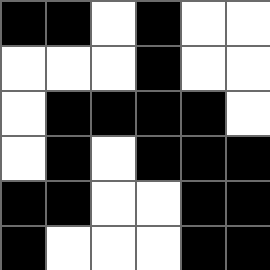[["black", "black", "white", "black", "white", "white"], ["white", "white", "white", "black", "white", "white"], ["white", "black", "black", "black", "black", "white"], ["white", "black", "white", "black", "black", "black"], ["black", "black", "white", "white", "black", "black"], ["black", "white", "white", "white", "black", "black"]]